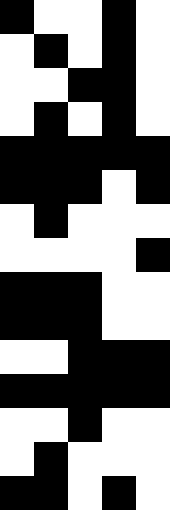[["black", "white", "white", "black", "white"], ["white", "black", "white", "black", "white"], ["white", "white", "black", "black", "white"], ["white", "black", "white", "black", "white"], ["black", "black", "black", "black", "black"], ["black", "black", "black", "white", "black"], ["white", "black", "white", "white", "white"], ["white", "white", "white", "white", "black"], ["black", "black", "black", "white", "white"], ["black", "black", "black", "white", "white"], ["white", "white", "black", "black", "black"], ["black", "black", "black", "black", "black"], ["white", "white", "black", "white", "white"], ["white", "black", "white", "white", "white"], ["black", "black", "white", "black", "white"]]